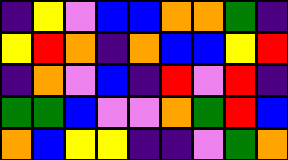[["indigo", "yellow", "violet", "blue", "blue", "orange", "orange", "green", "indigo"], ["yellow", "red", "orange", "indigo", "orange", "blue", "blue", "yellow", "red"], ["indigo", "orange", "violet", "blue", "indigo", "red", "violet", "red", "indigo"], ["green", "green", "blue", "violet", "violet", "orange", "green", "red", "blue"], ["orange", "blue", "yellow", "yellow", "indigo", "indigo", "violet", "green", "orange"]]